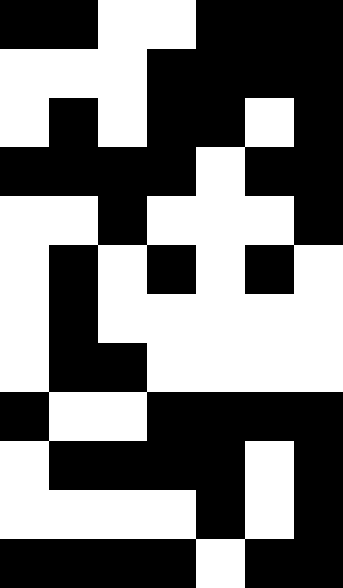[["black", "black", "white", "white", "black", "black", "black"], ["white", "white", "white", "black", "black", "black", "black"], ["white", "black", "white", "black", "black", "white", "black"], ["black", "black", "black", "black", "white", "black", "black"], ["white", "white", "black", "white", "white", "white", "black"], ["white", "black", "white", "black", "white", "black", "white"], ["white", "black", "white", "white", "white", "white", "white"], ["white", "black", "black", "white", "white", "white", "white"], ["black", "white", "white", "black", "black", "black", "black"], ["white", "black", "black", "black", "black", "white", "black"], ["white", "white", "white", "white", "black", "white", "black"], ["black", "black", "black", "black", "white", "black", "black"]]